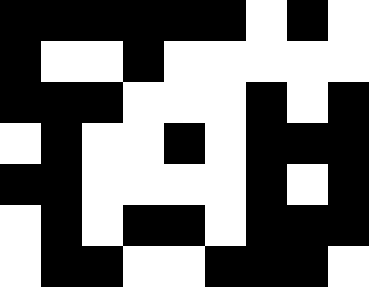[["black", "black", "black", "black", "black", "black", "white", "black", "white"], ["black", "white", "white", "black", "white", "white", "white", "white", "white"], ["black", "black", "black", "white", "white", "white", "black", "white", "black"], ["white", "black", "white", "white", "black", "white", "black", "black", "black"], ["black", "black", "white", "white", "white", "white", "black", "white", "black"], ["white", "black", "white", "black", "black", "white", "black", "black", "black"], ["white", "black", "black", "white", "white", "black", "black", "black", "white"]]